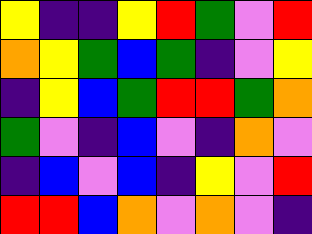[["yellow", "indigo", "indigo", "yellow", "red", "green", "violet", "red"], ["orange", "yellow", "green", "blue", "green", "indigo", "violet", "yellow"], ["indigo", "yellow", "blue", "green", "red", "red", "green", "orange"], ["green", "violet", "indigo", "blue", "violet", "indigo", "orange", "violet"], ["indigo", "blue", "violet", "blue", "indigo", "yellow", "violet", "red"], ["red", "red", "blue", "orange", "violet", "orange", "violet", "indigo"]]